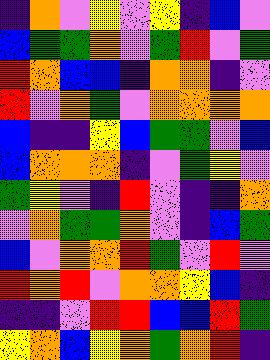[["indigo", "orange", "violet", "yellow", "violet", "yellow", "indigo", "blue", "violet"], ["blue", "green", "green", "orange", "violet", "green", "red", "violet", "green"], ["red", "orange", "blue", "blue", "indigo", "orange", "orange", "indigo", "violet"], ["red", "violet", "orange", "green", "violet", "orange", "orange", "orange", "orange"], ["blue", "indigo", "indigo", "yellow", "blue", "green", "green", "violet", "blue"], ["blue", "orange", "orange", "orange", "indigo", "violet", "green", "yellow", "violet"], ["green", "yellow", "violet", "indigo", "red", "violet", "indigo", "indigo", "orange"], ["violet", "orange", "green", "green", "orange", "violet", "indigo", "blue", "green"], ["blue", "violet", "orange", "orange", "red", "green", "violet", "red", "violet"], ["red", "orange", "red", "violet", "orange", "orange", "yellow", "blue", "indigo"], ["indigo", "indigo", "violet", "red", "red", "blue", "blue", "red", "green"], ["yellow", "orange", "blue", "yellow", "orange", "green", "orange", "red", "indigo"]]